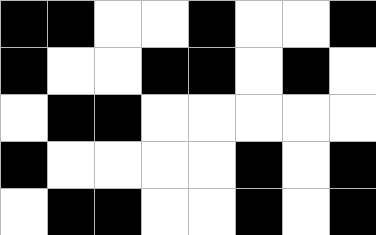[["black", "black", "white", "white", "black", "white", "white", "black"], ["black", "white", "white", "black", "black", "white", "black", "white"], ["white", "black", "black", "white", "white", "white", "white", "white"], ["black", "white", "white", "white", "white", "black", "white", "black"], ["white", "black", "black", "white", "white", "black", "white", "black"]]